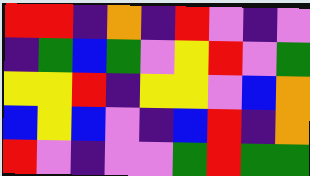[["red", "red", "indigo", "orange", "indigo", "red", "violet", "indigo", "violet"], ["indigo", "green", "blue", "green", "violet", "yellow", "red", "violet", "green"], ["yellow", "yellow", "red", "indigo", "yellow", "yellow", "violet", "blue", "orange"], ["blue", "yellow", "blue", "violet", "indigo", "blue", "red", "indigo", "orange"], ["red", "violet", "indigo", "violet", "violet", "green", "red", "green", "green"]]